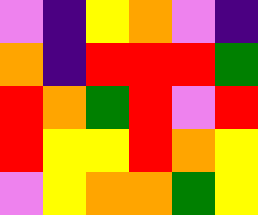[["violet", "indigo", "yellow", "orange", "violet", "indigo"], ["orange", "indigo", "red", "red", "red", "green"], ["red", "orange", "green", "red", "violet", "red"], ["red", "yellow", "yellow", "red", "orange", "yellow"], ["violet", "yellow", "orange", "orange", "green", "yellow"]]